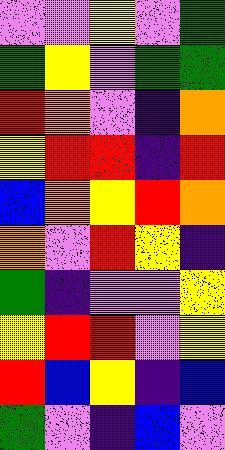[["violet", "violet", "yellow", "violet", "green"], ["green", "yellow", "violet", "green", "green"], ["red", "orange", "violet", "indigo", "orange"], ["yellow", "red", "red", "indigo", "red"], ["blue", "orange", "yellow", "red", "orange"], ["orange", "violet", "red", "yellow", "indigo"], ["green", "indigo", "violet", "violet", "yellow"], ["yellow", "red", "red", "violet", "yellow"], ["red", "blue", "yellow", "indigo", "blue"], ["green", "violet", "indigo", "blue", "violet"]]